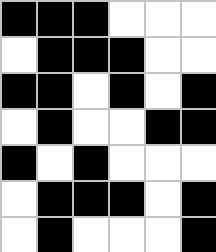[["black", "black", "black", "white", "white", "white"], ["white", "black", "black", "black", "white", "white"], ["black", "black", "white", "black", "white", "black"], ["white", "black", "white", "white", "black", "black"], ["black", "white", "black", "white", "white", "white"], ["white", "black", "black", "black", "white", "black"], ["white", "black", "white", "white", "white", "black"]]